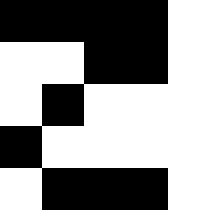[["black", "black", "black", "black", "white"], ["white", "white", "black", "black", "white"], ["white", "black", "white", "white", "white"], ["black", "white", "white", "white", "white"], ["white", "black", "black", "black", "white"]]